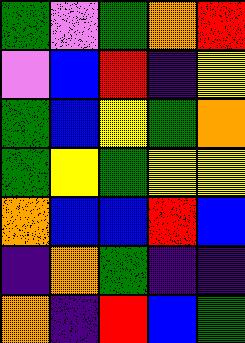[["green", "violet", "green", "orange", "red"], ["violet", "blue", "red", "indigo", "yellow"], ["green", "blue", "yellow", "green", "orange"], ["green", "yellow", "green", "yellow", "yellow"], ["orange", "blue", "blue", "red", "blue"], ["indigo", "orange", "green", "indigo", "indigo"], ["orange", "indigo", "red", "blue", "green"]]